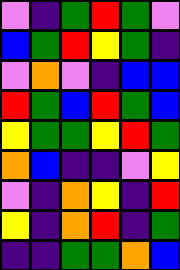[["violet", "indigo", "green", "red", "green", "violet"], ["blue", "green", "red", "yellow", "green", "indigo"], ["violet", "orange", "violet", "indigo", "blue", "blue"], ["red", "green", "blue", "red", "green", "blue"], ["yellow", "green", "green", "yellow", "red", "green"], ["orange", "blue", "indigo", "indigo", "violet", "yellow"], ["violet", "indigo", "orange", "yellow", "indigo", "red"], ["yellow", "indigo", "orange", "red", "indigo", "green"], ["indigo", "indigo", "green", "green", "orange", "blue"]]